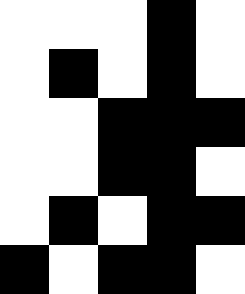[["white", "white", "white", "black", "white"], ["white", "black", "white", "black", "white"], ["white", "white", "black", "black", "black"], ["white", "white", "black", "black", "white"], ["white", "black", "white", "black", "black"], ["black", "white", "black", "black", "white"]]